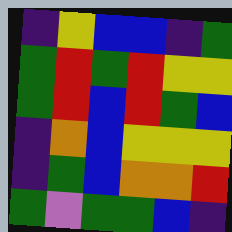[["indigo", "yellow", "blue", "blue", "indigo", "green"], ["green", "red", "green", "red", "yellow", "yellow"], ["green", "red", "blue", "red", "green", "blue"], ["indigo", "orange", "blue", "yellow", "yellow", "yellow"], ["indigo", "green", "blue", "orange", "orange", "red"], ["green", "violet", "green", "green", "blue", "indigo"]]